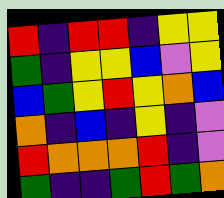[["red", "indigo", "red", "red", "indigo", "yellow", "yellow"], ["green", "indigo", "yellow", "yellow", "blue", "violet", "yellow"], ["blue", "green", "yellow", "red", "yellow", "orange", "blue"], ["orange", "indigo", "blue", "indigo", "yellow", "indigo", "violet"], ["red", "orange", "orange", "orange", "red", "indigo", "violet"], ["green", "indigo", "indigo", "green", "red", "green", "orange"]]